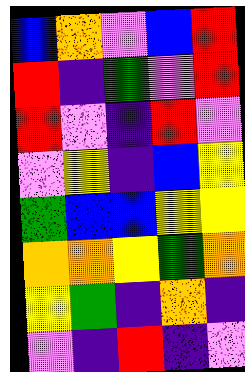[["blue", "orange", "violet", "blue", "red"], ["red", "indigo", "green", "violet", "red"], ["red", "violet", "indigo", "red", "violet"], ["violet", "yellow", "indigo", "blue", "yellow"], ["green", "blue", "blue", "yellow", "yellow"], ["orange", "orange", "yellow", "green", "orange"], ["yellow", "green", "indigo", "orange", "indigo"], ["violet", "indigo", "red", "indigo", "violet"]]